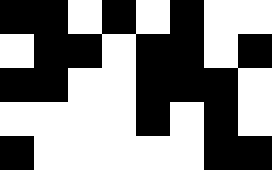[["black", "black", "white", "black", "white", "black", "white", "white"], ["white", "black", "black", "white", "black", "black", "white", "black"], ["black", "black", "white", "white", "black", "black", "black", "white"], ["white", "white", "white", "white", "black", "white", "black", "white"], ["black", "white", "white", "white", "white", "white", "black", "black"]]